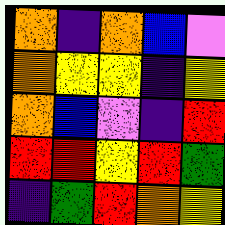[["orange", "indigo", "orange", "blue", "violet"], ["orange", "yellow", "yellow", "indigo", "yellow"], ["orange", "blue", "violet", "indigo", "red"], ["red", "red", "yellow", "red", "green"], ["indigo", "green", "red", "orange", "yellow"]]